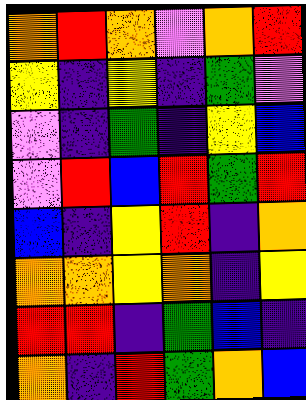[["orange", "red", "orange", "violet", "orange", "red"], ["yellow", "indigo", "yellow", "indigo", "green", "violet"], ["violet", "indigo", "green", "indigo", "yellow", "blue"], ["violet", "red", "blue", "red", "green", "red"], ["blue", "indigo", "yellow", "red", "indigo", "orange"], ["orange", "orange", "yellow", "orange", "indigo", "yellow"], ["red", "red", "indigo", "green", "blue", "indigo"], ["orange", "indigo", "red", "green", "orange", "blue"]]